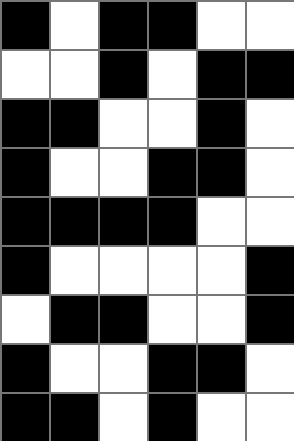[["black", "white", "black", "black", "white", "white"], ["white", "white", "black", "white", "black", "black"], ["black", "black", "white", "white", "black", "white"], ["black", "white", "white", "black", "black", "white"], ["black", "black", "black", "black", "white", "white"], ["black", "white", "white", "white", "white", "black"], ["white", "black", "black", "white", "white", "black"], ["black", "white", "white", "black", "black", "white"], ["black", "black", "white", "black", "white", "white"]]